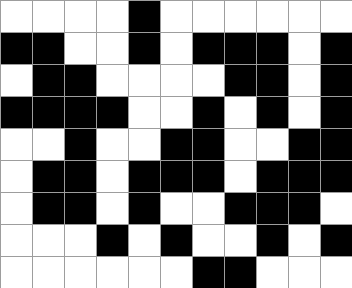[["white", "white", "white", "white", "black", "white", "white", "white", "white", "white", "white"], ["black", "black", "white", "white", "black", "white", "black", "black", "black", "white", "black"], ["white", "black", "black", "white", "white", "white", "white", "black", "black", "white", "black"], ["black", "black", "black", "black", "white", "white", "black", "white", "black", "white", "black"], ["white", "white", "black", "white", "white", "black", "black", "white", "white", "black", "black"], ["white", "black", "black", "white", "black", "black", "black", "white", "black", "black", "black"], ["white", "black", "black", "white", "black", "white", "white", "black", "black", "black", "white"], ["white", "white", "white", "black", "white", "black", "white", "white", "black", "white", "black"], ["white", "white", "white", "white", "white", "white", "black", "black", "white", "white", "white"]]